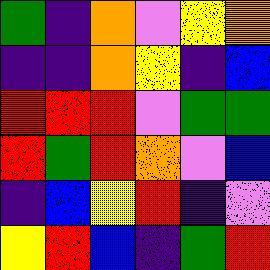[["green", "indigo", "orange", "violet", "yellow", "orange"], ["indigo", "indigo", "orange", "yellow", "indigo", "blue"], ["red", "red", "red", "violet", "green", "green"], ["red", "green", "red", "orange", "violet", "blue"], ["indigo", "blue", "yellow", "red", "indigo", "violet"], ["yellow", "red", "blue", "indigo", "green", "red"]]